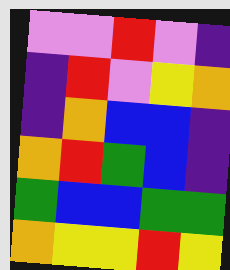[["violet", "violet", "red", "violet", "indigo"], ["indigo", "red", "violet", "yellow", "orange"], ["indigo", "orange", "blue", "blue", "indigo"], ["orange", "red", "green", "blue", "indigo"], ["green", "blue", "blue", "green", "green"], ["orange", "yellow", "yellow", "red", "yellow"]]